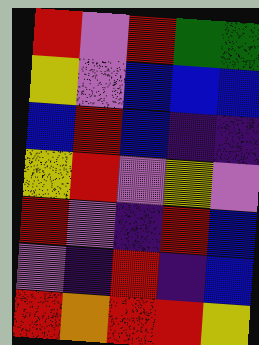[["red", "violet", "red", "green", "green"], ["yellow", "violet", "blue", "blue", "blue"], ["blue", "red", "blue", "indigo", "indigo"], ["yellow", "red", "violet", "yellow", "violet"], ["red", "violet", "indigo", "red", "blue"], ["violet", "indigo", "red", "indigo", "blue"], ["red", "orange", "red", "red", "yellow"]]